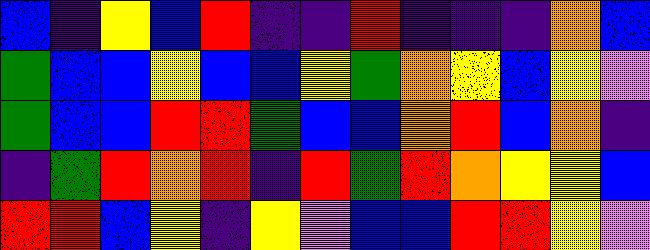[["blue", "indigo", "yellow", "blue", "red", "indigo", "indigo", "red", "indigo", "indigo", "indigo", "orange", "blue"], ["green", "blue", "blue", "yellow", "blue", "blue", "yellow", "green", "orange", "yellow", "blue", "yellow", "violet"], ["green", "blue", "blue", "red", "red", "green", "blue", "blue", "orange", "red", "blue", "orange", "indigo"], ["indigo", "green", "red", "orange", "red", "indigo", "red", "green", "red", "orange", "yellow", "yellow", "blue"], ["red", "red", "blue", "yellow", "indigo", "yellow", "violet", "blue", "blue", "red", "red", "yellow", "violet"]]